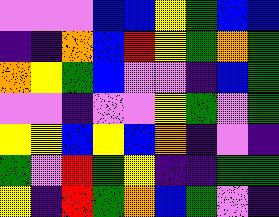[["violet", "violet", "violet", "blue", "blue", "yellow", "green", "blue", "blue"], ["indigo", "indigo", "orange", "blue", "red", "yellow", "green", "orange", "green"], ["orange", "yellow", "green", "blue", "violet", "violet", "indigo", "blue", "green"], ["violet", "violet", "indigo", "violet", "violet", "yellow", "green", "violet", "green"], ["yellow", "yellow", "blue", "yellow", "blue", "orange", "indigo", "violet", "indigo"], ["green", "violet", "red", "green", "yellow", "indigo", "indigo", "green", "green"], ["yellow", "indigo", "red", "green", "orange", "blue", "green", "violet", "indigo"]]